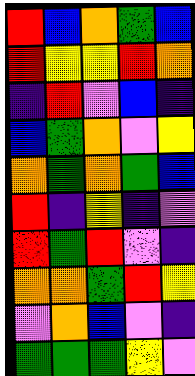[["red", "blue", "orange", "green", "blue"], ["red", "yellow", "yellow", "red", "orange"], ["indigo", "red", "violet", "blue", "indigo"], ["blue", "green", "orange", "violet", "yellow"], ["orange", "green", "orange", "green", "blue"], ["red", "indigo", "yellow", "indigo", "violet"], ["red", "green", "red", "violet", "indigo"], ["orange", "orange", "green", "red", "yellow"], ["violet", "orange", "blue", "violet", "indigo"], ["green", "green", "green", "yellow", "violet"]]